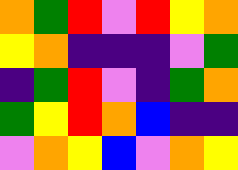[["orange", "green", "red", "violet", "red", "yellow", "orange"], ["yellow", "orange", "indigo", "indigo", "indigo", "violet", "green"], ["indigo", "green", "red", "violet", "indigo", "green", "orange"], ["green", "yellow", "red", "orange", "blue", "indigo", "indigo"], ["violet", "orange", "yellow", "blue", "violet", "orange", "yellow"]]